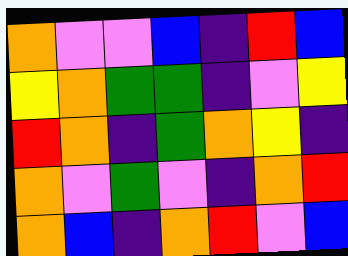[["orange", "violet", "violet", "blue", "indigo", "red", "blue"], ["yellow", "orange", "green", "green", "indigo", "violet", "yellow"], ["red", "orange", "indigo", "green", "orange", "yellow", "indigo"], ["orange", "violet", "green", "violet", "indigo", "orange", "red"], ["orange", "blue", "indigo", "orange", "red", "violet", "blue"]]